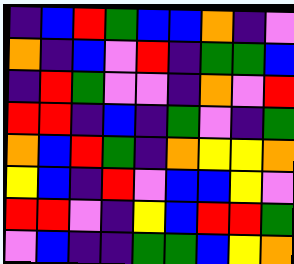[["indigo", "blue", "red", "green", "blue", "blue", "orange", "indigo", "violet"], ["orange", "indigo", "blue", "violet", "red", "indigo", "green", "green", "blue"], ["indigo", "red", "green", "violet", "violet", "indigo", "orange", "violet", "red"], ["red", "red", "indigo", "blue", "indigo", "green", "violet", "indigo", "green"], ["orange", "blue", "red", "green", "indigo", "orange", "yellow", "yellow", "orange"], ["yellow", "blue", "indigo", "red", "violet", "blue", "blue", "yellow", "violet"], ["red", "red", "violet", "indigo", "yellow", "blue", "red", "red", "green"], ["violet", "blue", "indigo", "indigo", "green", "green", "blue", "yellow", "orange"]]